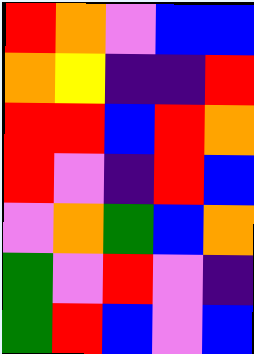[["red", "orange", "violet", "blue", "blue"], ["orange", "yellow", "indigo", "indigo", "red"], ["red", "red", "blue", "red", "orange"], ["red", "violet", "indigo", "red", "blue"], ["violet", "orange", "green", "blue", "orange"], ["green", "violet", "red", "violet", "indigo"], ["green", "red", "blue", "violet", "blue"]]